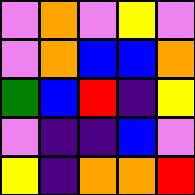[["violet", "orange", "violet", "yellow", "violet"], ["violet", "orange", "blue", "blue", "orange"], ["green", "blue", "red", "indigo", "yellow"], ["violet", "indigo", "indigo", "blue", "violet"], ["yellow", "indigo", "orange", "orange", "red"]]